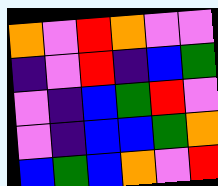[["orange", "violet", "red", "orange", "violet", "violet"], ["indigo", "violet", "red", "indigo", "blue", "green"], ["violet", "indigo", "blue", "green", "red", "violet"], ["violet", "indigo", "blue", "blue", "green", "orange"], ["blue", "green", "blue", "orange", "violet", "red"]]